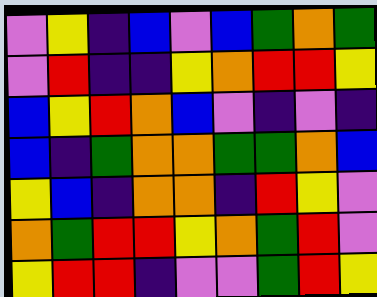[["violet", "yellow", "indigo", "blue", "violet", "blue", "green", "orange", "green"], ["violet", "red", "indigo", "indigo", "yellow", "orange", "red", "red", "yellow"], ["blue", "yellow", "red", "orange", "blue", "violet", "indigo", "violet", "indigo"], ["blue", "indigo", "green", "orange", "orange", "green", "green", "orange", "blue"], ["yellow", "blue", "indigo", "orange", "orange", "indigo", "red", "yellow", "violet"], ["orange", "green", "red", "red", "yellow", "orange", "green", "red", "violet"], ["yellow", "red", "red", "indigo", "violet", "violet", "green", "red", "yellow"]]